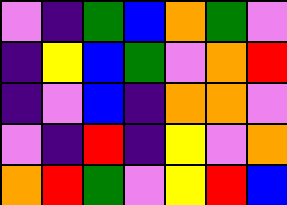[["violet", "indigo", "green", "blue", "orange", "green", "violet"], ["indigo", "yellow", "blue", "green", "violet", "orange", "red"], ["indigo", "violet", "blue", "indigo", "orange", "orange", "violet"], ["violet", "indigo", "red", "indigo", "yellow", "violet", "orange"], ["orange", "red", "green", "violet", "yellow", "red", "blue"]]